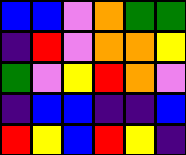[["blue", "blue", "violet", "orange", "green", "green"], ["indigo", "red", "violet", "orange", "orange", "yellow"], ["green", "violet", "yellow", "red", "orange", "violet"], ["indigo", "blue", "blue", "indigo", "indigo", "blue"], ["red", "yellow", "blue", "red", "yellow", "indigo"]]